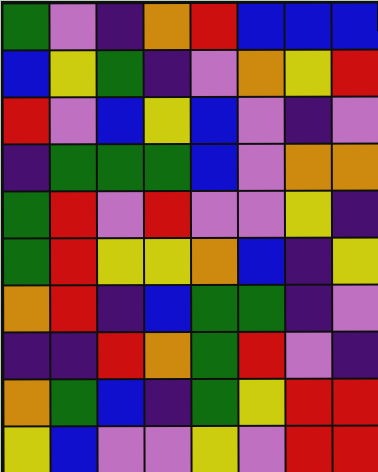[["green", "violet", "indigo", "orange", "red", "blue", "blue", "blue"], ["blue", "yellow", "green", "indigo", "violet", "orange", "yellow", "red"], ["red", "violet", "blue", "yellow", "blue", "violet", "indigo", "violet"], ["indigo", "green", "green", "green", "blue", "violet", "orange", "orange"], ["green", "red", "violet", "red", "violet", "violet", "yellow", "indigo"], ["green", "red", "yellow", "yellow", "orange", "blue", "indigo", "yellow"], ["orange", "red", "indigo", "blue", "green", "green", "indigo", "violet"], ["indigo", "indigo", "red", "orange", "green", "red", "violet", "indigo"], ["orange", "green", "blue", "indigo", "green", "yellow", "red", "red"], ["yellow", "blue", "violet", "violet", "yellow", "violet", "red", "red"]]